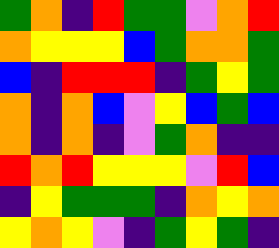[["green", "orange", "indigo", "red", "green", "green", "violet", "orange", "red"], ["orange", "yellow", "yellow", "yellow", "blue", "green", "orange", "orange", "green"], ["blue", "indigo", "red", "red", "red", "indigo", "green", "yellow", "green"], ["orange", "indigo", "orange", "blue", "violet", "yellow", "blue", "green", "blue"], ["orange", "indigo", "orange", "indigo", "violet", "green", "orange", "indigo", "indigo"], ["red", "orange", "red", "yellow", "yellow", "yellow", "violet", "red", "blue"], ["indigo", "yellow", "green", "green", "green", "indigo", "orange", "yellow", "orange"], ["yellow", "orange", "yellow", "violet", "indigo", "green", "yellow", "green", "indigo"]]